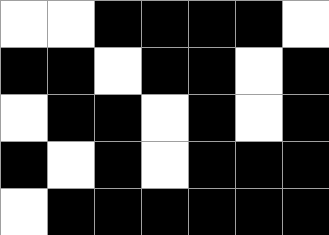[["white", "white", "black", "black", "black", "black", "white"], ["black", "black", "white", "black", "black", "white", "black"], ["white", "black", "black", "white", "black", "white", "black"], ["black", "white", "black", "white", "black", "black", "black"], ["white", "black", "black", "black", "black", "black", "black"]]